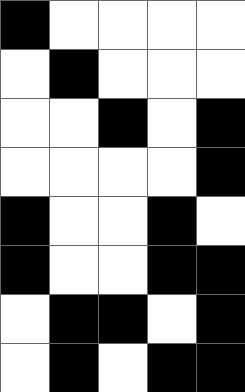[["black", "white", "white", "white", "white"], ["white", "black", "white", "white", "white"], ["white", "white", "black", "white", "black"], ["white", "white", "white", "white", "black"], ["black", "white", "white", "black", "white"], ["black", "white", "white", "black", "black"], ["white", "black", "black", "white", "black"], ["white", "black", "white", "black", "black"]]